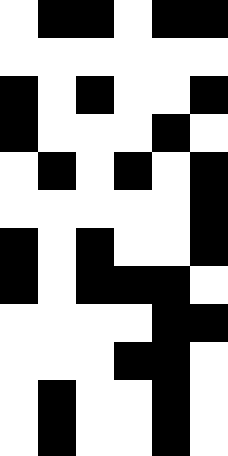[["white", "black", "black", "white", "black", "black"], ["white", "white", "white", "white", "white", "white"], ["black", "white", "black", "white", "white", "black"], ["black", "white", "white", "white", "black", "white"], ["white", "black", "white", "black", "white", "black"], ["white", "white", "white", "white", "white", "black"], ["black", "white", "black", "white", "white", "black"], ["black", "white", "black", "black", "black", "white"], ["white", "white", "white", "white", "black", "black"], ["white", "white", "white", "black", "black", "white"], ["white", "black", "white", "white", "black", "white"], ["white", "black", "white", "white", "black", "white"]]